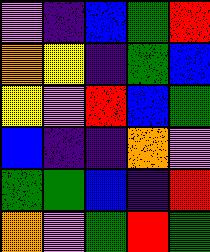[["violet", "indigo", "blue", "green", "red"], ["orange", "yellow", "indigo", "green", "blue"], ["yellow", "violet", "red", "blue", "green"], ["blue", "indigo", "indigo", "orange", "violet"], ["green", "green", "blue", "indigo", "red"], ["orange", "violet", "green", "red", "green"]]